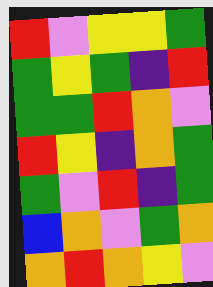[["red", "violet", "yellow", "yellow", "green"], ["green", "yellow", "green", "indigo", "red"], ["green", "green", "red", "orange", "violet"], ["red", "yellow", "indigo", "orange", "green"], ["green", "violet", "red", "indigo", "green"], ["blue", "orange", "violet", "green", "orange"], ["orange", "red", "orange", "yellow", "violet"]]